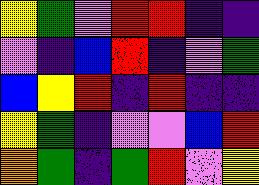[["yellow", "green", "violet", "red", "red", "indigo", "indigo"], ["violet", "indigo", "blue", "red", "indigo", "violet", "green"], ["blue", "yellow", "red", "indigo", "red", "indigo", "indigo"], ["yellow", "green", "indigo", "violet", "violet", "blue", "red"], ["orange", "green", "indigo", "green", "red", "violet", "yellow"]]